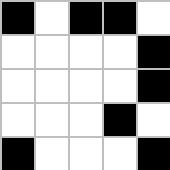[["black", "white", "black", "black", "white"], ["white", "white", "white", "white", "black"], ["white", "white", "white", "white", "black"], ["white", "white", "white", "black", "white"], ["black", "white", "white", "white", "black"]]